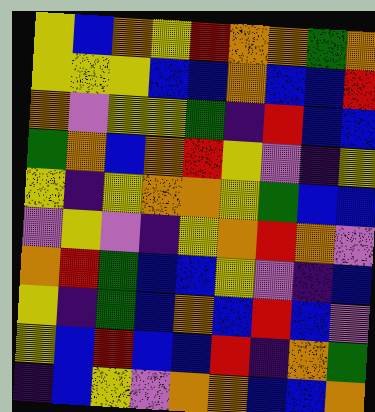[["yellow", "blue", "orange", "yellow", "red", "orange", "orange", "green", "orange"], ["yellow", "yellow", "yellow", "blue", "blue", "orange", "blue", "blue", "red"], ["orange", "violet", "yellow", "yellow", "green", "indigo", "red", "blue", "blue"], ["green", "orange", "blue", "orange", "red", "yellow", "violet", "indigo", "yellow"], ["yellow", "indigo", "yellow", "orange", "orange", "yellow", "green", "blue", "blue"], ["violet", "yellow", "violet", "indigo", "yellow", "orange", "red", "orange", "violet"], ["orange", "red", "green", "blue", "blue", "yellow", "violet", "indigo", "blue"], ["yellow", "indigo", "green", "blue", "orange", "blue", "red", "blue", "violet"], ["yellow", "blue", "red", "blue", "blue", "red", "indigo", "orange", "green"], ["indigo", "blue", "yellow", "violet", "orange", "orange", "blue", "blue", "orange"]]